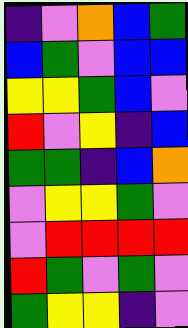[["indigo", "violet", "orange", "blue", "green"], ["blue", "green", "violet", "blue", "blue"], ["yellow", "yellow", "green", "blue", "violet"], ["red", "violet", "yellow", "indigo", "blue"], ["green", "green", "indigo", "blue", "orange"], ["violet", "yellow", "yellow", "green", "violet"], ["violet", "red", "red", "red", "red"], ["red", "green", "violet", "green", "violet"], ["green", "yellow", "yellow", "indigo", "violet"]]